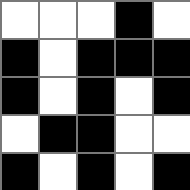[["white", "white", "white", "black", "white"], ["black", "white", "black", "black", "black"], ["black", "white", "black", "white", "black"], ["white", "black", "black", "white", "white"], ["black", "white", "black", "white", "black"]]